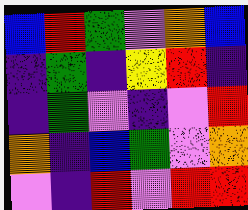[["blue", "red", "green", "violet", "orange", "blue"], ["indigo", "green", "indigo", "yellow", "red", "indigo"], ["indigo", "green", "violet", "indigo", "violet", "red"], ["orange", "indigo", "blue", "green", "violet", "orange"], ["violet", "indigo", "red", "violet", "red", "red"]]